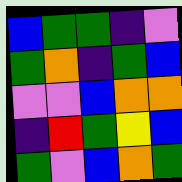[["blue", "green", "green", "indigo", "violet"], ["green", "orange", "indigo", "green", "blue"], ["violet", "violet", "blue", "orange", "orange"], ["indigo", "red", "green", "yellow", "blue"], ["green", "violet", "blue", "orange", "green"]]